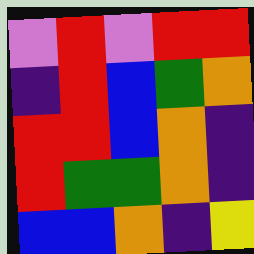[["violet", "red", "violet", "red", "red"], ["indigo", "red", "blue", "green", "orange"], ["red", "red", "blue", "orange", "indigo"], ["red", "green", "green", "orange", "indigo"], ["blue", "blue", "orange", "indigo", "yellow"]]